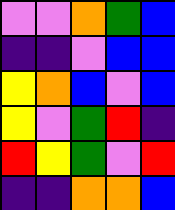[["violet", "violet", "orange", "green", "blue"], ["indigo", "indigo", "violet", "blue", "blue"], ["yellow", "orange", "blue", "violet", "blue"], ["yellow", "violet", "green", "red", "indigo"], ["red", "yellow", "green", "violet", "red"], ["indigo", "indigo", "orange", "orange", "blue"]]